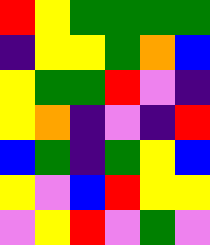[["red", "yellow", "green", "green", "green", "green"], ["indigo", "yellow", "yellow", "green", "orange", "blue"], ["yellow", "green", "green", "red", "violet", "indigo"], ["yellow", "orange", "indigo", "violet", "indigo", "red"], ["blue", "green", "indigo", "green", "yellow", "blue"], ["yellow", "violet", "blue", "red", "yellow", "yellow"], ["violet", "yellow", "red", "violet", "green", "violet"]]